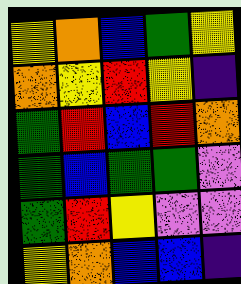[["yellow", "orange", "blue", "green", "yellow"], ["orange", "yellow", "red", "yellow", "indigo"], ["green", "red", "blue", "red", "orange"], ["green", "blue", "green", "green", "violet"], ["green", "red", "yellow", "violet", "violet"], ["yellow", "orange", "blue", "blue", "indigo"]]